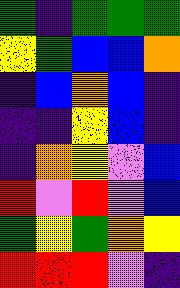[["green", "indigo", "green", "green", "green"], ["yellow", "green", "blue", "blue", "orange"], ["indigo", "blue", "orange", "blue", "indigo"], ["indigo", "indigo", "yellow", "blue", "indigo"], ["indigo", "orange", "yellow", "violet", "blue"], ["red", "violet", "red", "violet", "blue"], ["green", "yellow", "green", "orange", "yellow"], ["red", "red", "red", "violet", "indigo"]]